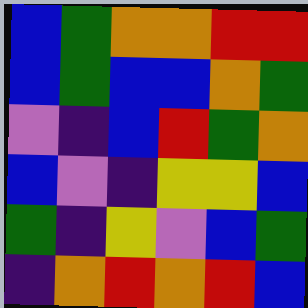[["blue", "green", "orange", "orange", "red", "red"], ["blue", "green", "blue", "blue", "orange", "green"], ["violet", "indigo", "blue", "red", "green", "orange"], ["blue", "violet", "indigo", "yellow", "yellow", "blue"], ["green", "indigo", "yellow", "violet", "blue", "green"], ["indigo", "orange", "red", "orange", "red", "blue"]]